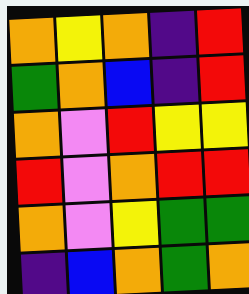[["orange", "yellow", "orange", "indigo", "red"], ["green", "orange", "blue", "indigo", "red"], ["orange", "violet", "red", "yellow", "yellow"], ["red", "violet", "orange", "red", "red"], ["orange", "violet", "yellow", "green", "green"], ["indigo", "blue", "orange", "green", "orange"]]